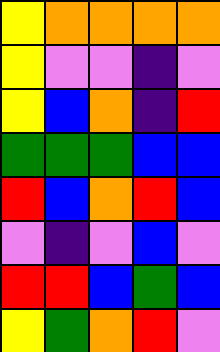[["yellow", "orange", "orange", "orange", "orange"], ["yellow", "violet", "violet", "indigo", "violet"], ["yellow", "blue", "orange", "indigo", "red"], ["green", "green", "green", "blue", "blue"], ["red", "blue", "orange", "red", "blue"], ["violet", "indigo", "violet", "blue", "violet"], ["red", "red", "blue", "green", "blue"], ["yellow", "green", "orange", "red", "violet"]]